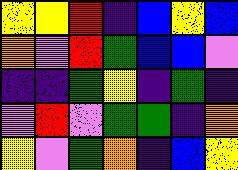[["yellow", "yellow", "red", "indigo", "blue", "yellow", "blue"], ["orange", "violet", "red", "green", "blue", "blue", "violet"], ["indigo", "indigo", "green", "yellow", "indigo", "green", "indigo"], ["violet", "red", "violet", "green", "green", "indigo", "orange"], ["yellow", "violet", "green", "orange", "indigo", "blue", "yellow"]]